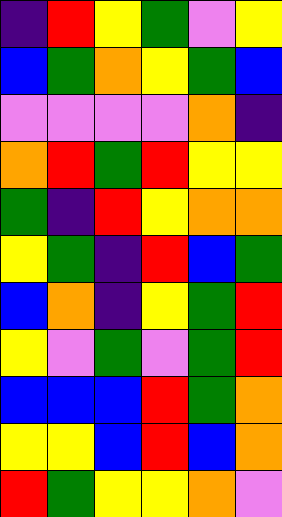[["indigo", "red", "yellow", "green", "violet", "yellow"], ["blue", "green", "orange", "yellow", "green", "blue"], ["violet", "violet", "violet", "violet", "orange", "indigo"], ["orange", "red", "green", "red", "yellow", "yellow"], ["green", "indigo", "red", "yellow", "orange", "orange"], ["yellow", "green", "indigo", "red", "blue", "green"], ["blue", "orange", "indigo", "yellow", "green", "red"], ["yellow", "violet", "green", "violet", "green", "red"], ["blue", "blue", "blue", "red", "green", "orange"], ["yellow", "yellow", "blue", "red", "blue", "orange"], ["red", "green", "yellow", "yellow", "orange", "violet"]]